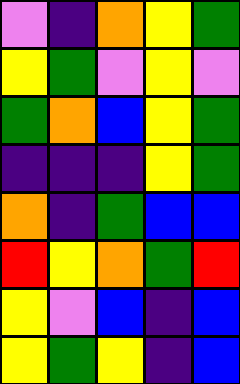[["violet", "indigo", "orange", "yellow", "green"], ["yellow", "green", "violet", "yellow", "violet"], ["green", "orange", "blue", "yellow", "green"], ["indigo", "indigo", "indigo", "yellow", "green"], ["orange", "indigo", "green", "blue", "blue"], ["red", "yellow", "orange", "green", "red"], ["yellow", "violet", "blue", "indigo", "blue"], ["yellow", "green", "yellow", "indigo", "blue"]]